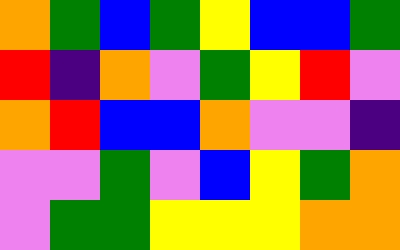[["orange", "green", "blue", "green", "yellow", "blue", "blue", "green"], ["red", "indigo", "orange", "violet", "green", "yellow", "red", "violet"], ["orange", "red", "blue", "blue", "orange", "violet", "violet", "indigo"], ["violet", "violet", "green", "violet", "blue", "yellow", "green", "orange"], ["violet", "green", "green", "yellow", "yellow", "yellow", "orange", "orange"]]